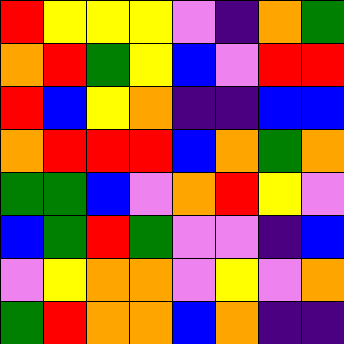[["red", "yellow", "yellow", "yellow", "violet", "indigo", "orange", "green"], ["orange", "red", "green", "yellow", "blue", "violet", "red", "red"], ["red", "blue", "yellow", "orange", "indigo", "indigo", "blue", "blue"], ["orange", "red", "red", "red", "blue", "orange", "green", "orange"], ["green", "green", "blue", "violet", "orange", "red", "yellow", "violet"], ["blue", "green", "red", "green", "violet", "violet", "indigo", "blue"], ["violet", "yellow", "orange", "orange", "violet", "yellow", "violet", "orange"], ["green", "red", "orange", "orange", "blue", "orange", "indigo", "indigo"]]